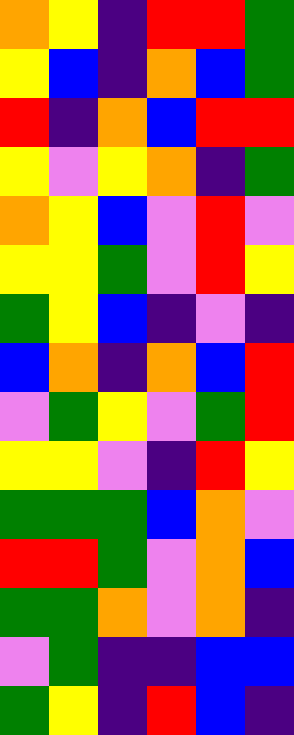[["orange", "yellow", "indigo", "red", "red", "green"], ["yellow", "blue", "indigo", "orange", "blue", "green"], ["red", "indigo", "orange", "blue", "red", "red"], ["yellow", "violet", "yellow", "orange", "indigo", "green"], ["orange", "yellow", "blue", "violet", "red", "violet"], ["yellow", "yellow", "green", "violet", "red", "yellow"], ["green", "yellow", "blue", "indigo", "violet", "indigo"], ["blue", "orange", "indigo", "orange", "blue", "red"], ["violet", "green", "yellow", "violet", "green", "red"], ["yellow", "yellow", "violet", "indigo", "red", "yellow"], ["green", "green", "green", "blue", "orange", "violet"], ["red", "red", "green", "violet", "orange", "blue"], ["green", "green", "orange", "violet", "orange", "indigo"], ["violet", "green", "indigo", "indigo", "blue", "blue"], ["green", "yellow", "indigo", "red", "blue", "indigo"]]